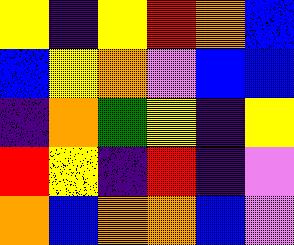[["yellow", "indigo", "yellow", "red", "orange", "blue"], ["blue", "yellow", "orange", "violet", "blue", "blue"], ["indigo", "orange", "green", "yellow", "indigo", "yellow"], ["red", "yellow", "indigo", "red", "indigo", "violet"], ["orange", "blue", "orange", "orange", "blue", "violet"]]